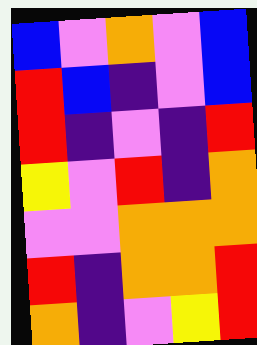[["blue", "violet", "orange", "violet", "blue"], ["red", "blue", "indigo", "violet", "blue"], ["red", "indigo", "violet", "indigo", "red"], ["yellow", "violet", "red", "indigo", "orange"], ["violet", "violet", "orange", "orange", "orange"], ["red", "indigo", "orange", "orange", "red"], ["orange", "indigo", "violet", "yellow", "red"]]